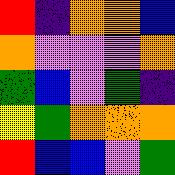[["red", "indigo", "orange", "orange", "blue"], ["orange", "violet", "violet", "violet", "orange"], ["green", "blue", "violet", "green", "indigo"], ["yellow", "green", "orange", "orange", "orange"], ["red", "blue", "blue", "violet", "green"]]